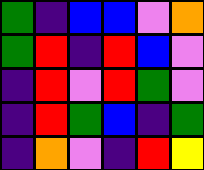[["green", "indigo", "blue", "blue", "violet", "orange"], ["green", "red", "indigo", "red", "blue", "violet"], ["indigo", "red", "violet", "red", "green", "violet"], ["indigo", "red", "green", "blue", "indigo", "green"], ["indigo", "orange", "violet", "indigo", "red", "yellow"]]